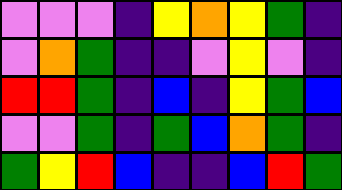[["violet", "violet", "violet", "indigo", "yellow", "orange", "yellow", "green", "indigo"], ["violet", "orange", "green", "indigo", "indigo", "violet", "yellow", "violet", "indigo"], ["red", "red", "green", "indigo", "blue", "indigo", "yellow", "green", "blue"], ["violet", "violet", "green", "indigo", "green", "blue", "orange", "green", "indigo"], ["green", "yellow", "red", "blue", "indigo", "indigo", "blue", "red", "green"]]